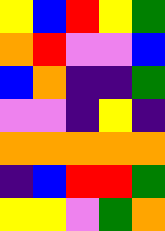[["yellow", "blue", "red", "yellow", "green"], ["orange", "red", "violet", "violet", "blue"], ["blue", "orange", "indigo", "indigo", "green"], ["violet", "violet", "indigo", "yellow", "indigo"], ["orange", "orange", "orange", "orange", "orange"], ["indigo", "blue", "red", "red", "green"], ["yellow", "yellow", "violet", "green", "orange"]]